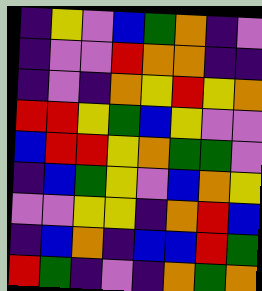[["indigo", "yellow", "violet", "blue", "green", "orange", "indigo", "violet"], ["indigo", "violet", "violet", "red", "orange", "orange", "indigo", "indigo"], ["indigo", "violet", "indigo", "orange", "yellow", "red", "yellow", "orange"], ["red", "red", "yellow", "green", "blue", "yellow", "violet", "violet"], ["blue", "red", "red", "yellow", "orange", "green", "green", "violet"], ["indigo", "blue", "green", "yellow", "violet", "blue", "orange", "yellow"], ["violet", "violet", "yellow", "yellow", "indigo", "orange", "red", "blue"], ["indigo", "blue", "orange", "indigo", "blue", "blue", "red", "green"], ["red", "green", "indigo", "violet", "indigo", "orange", "green", "orange"]]